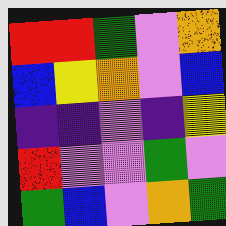[["red", "red", "green", "violet", "orange"], ["blue", "yellow", "orange", "violet", "blue"], ["indigo", "indigo", "violet", "indigo", "yellow"], ["red", "violet", "violet", "green", "violet"], ["green", "blue", "violet", "orange", "green"]]